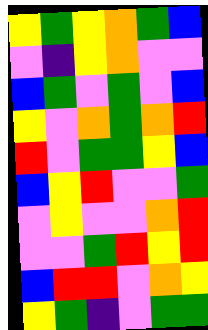[["yellow", "green", "yellow", "orange", "green", "blue"], ["violet", "indigo", "yellow", "orange", "violet", "violet"], ["blue", "green", "violet", "green", "violet", "blue"], ["yellow", "violet", "orange", "green", "orange", "red"], ["red", "violet", "green", "green", "yellow", "blue"], ["blue", "yellow", "red", "violet", "violet", "green"], ["violet", "yellow", "violet", "violet", "orange", "red"], ["violet", "violet", "green", "red", "yellow", "red"], ["blue", "red", "red", "violet", "orange", "yellow"], ["yellow", "green", "indigo", "violet", "green", "green"]]